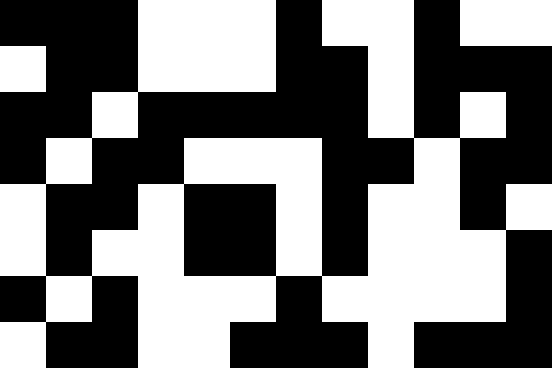[["black", "black", "black", "white", "white", "white", "black", "white", "white", "black", "white", "white"], ["white", "black", "black", "white", "white", "white", "black", "black", "white", "black", "black", "black"], ["black", "black", "white", "black", "black", "black", "black", "black", "white", "black", "white", "black"], ["black", "white", "black", "black", "white", "white", "white", "black", "black", "white", "black", "black"], ["white", "black", "black", "white", "black", "black", "white", "black", "white", "white", "black", "white"], ["white", "black", "white", "white", "black", "black", "white", "black", "white", "white", "white", "black"], ["black", "white", "black", "white", "white", "white", "black", "white", "white", "white", "white", "black"], ["white", "black", "black", "white", "white", "black", "black", "black", "white", "black", "black", "black"]]